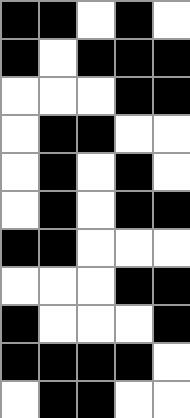[["black", "black", "white", "black", "white"], ["black", "white", "black", "black", "black"], ["white", "white", "white", "black", "black"], ["white", "black", "black", "white", "white"], ["white", "black", "white", "black", "white"], ["white", "black", "white", "black", "black"], ["black", "black", "white", "white", "white"], ["white", "white", "white", "black", "black"], ["black", "white", "white", "white", "black"], ["black", "black", "black", "black", "white"], ["white", "black", "black", "white", "white"]]